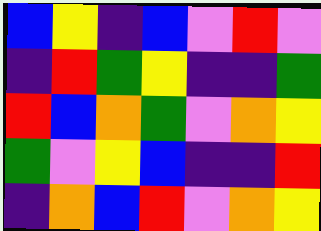[["blue", "yellow", "indigo", "blue", "violet", "red", "violet"], ["indigo", "red", "green", "yellow", "indigo", "indigo", "green"], ["red", "blue", "orange", "green", "violet", "orange", "yellow"], ["green", "violet", "yellow", "blue", "indigo", "indigo", "red"], ["indigo", "orange", "blue", "red", "violet", "orange", "yellow"]]